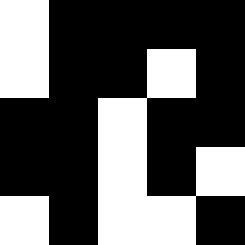[["white", "black", "black", "black", "black"], ["white", "black", "black", "white", "black"], ["black", "black", "white", "black", "black"], ["black", "black", "white", "black", "white"], ["white", "black", "white", "white", "black"]]